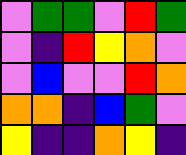[["violet", "green", "green", "violet", "red", "green"], ["violet", "indigo", "red", "yellow", "orange", "violet"], ["violet", "blue", "violet", "violet", "red", "orange"], ["orange", "orange", "indigo", "blue", "green", "violet"], ["yellow", "indigo", "indigo", "orange", "yellow", "indigo"]]